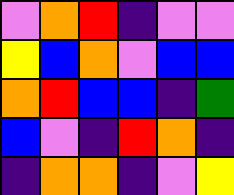[["violet", "orange", "red", "indigo", "violet", "violet"], ["yellow", "blue", "orange", "violet", "blue", "blue"], ["orange", "red", "blue", "blue", "indigo", "green"], ["blue", "violet", "indigo", "red", "orange", "indigo"], ["indigo", "orange", "orange", "indigo", "violet", "yellow"]]